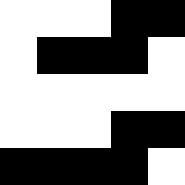[["white", "white", "white", "black", "black"], ["white", "black", "black", "black", "white"], ["white", "white", "white", "white", "white"], ["white", "white", "white", "black", "black"], ["black", "black", "black", "black", "white"]]